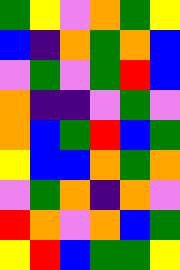[["green", "yellow", "violet", "orange", "green", "yellow"], ["blue", "indigo", "orange", "green", "orange", "blue"], ["violet", "green", "violet", "green", "red", "blue"], ["orange", "indigo", "indigo", "violet", "green", "violet"], ["orange", "blue", "green", "red", "blue", "green"], ["yellow", "blue", "blue", "orange", "green", "orange"], ["violet", "green", "orange", "indigo", "orange", "violet"], ["red", "orange", "violet", "orange", "blue", "green"], ["yellow", "red", "blue", "green", "green", "yellow"]]